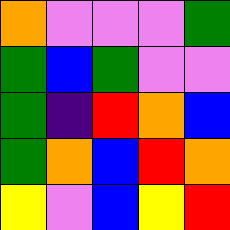[["orange", "violet", "violet", "violet", "green"], ["green", "blue", "green", "violet", "violet"], ["green", "indigo", "red", "orange", "blue"], ["green", "orange", "blue", "red", "orange"], ["yellow", "violet", "blue", "yellow", "red"]]